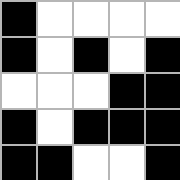[["black", "white", "white", "white", "white"], ["black", "white", "black", "white", "black"], ["white", "white", "white", "black", "black"], ["black", "white", "black", "black", "black"], ["black", "black", "white", "white", "black"]]